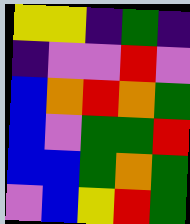[["yellow", "yellow", "indigo", "green", "indigo"], ["indigo", "violet", "violet", "red", "violet"], ["blue", "orange", "red", "orange", "green"], ["blue", "violet", "green", "green", "red"], ["blue", "blue", "green", "orange", "green"], ["violet", "blue", "yellow", "red", "green"]]